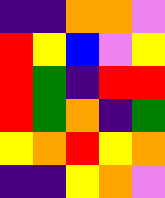[["indigo", "indigo", "orange", "orange", "violet"], ["red", "yellow", "blue", "violet", "yellow"], ["red", "green", "indigo", "red", "red"], ["red", "green", "orange", "indigo", "green"], ["yellow", "orange", "red", "yellow", "orange"], ["indigo", "indigo", "yellow", "orange", "violet"]]